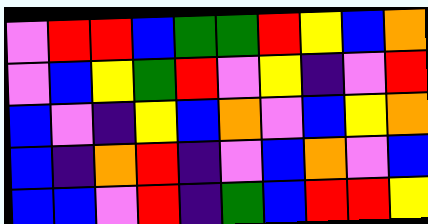[["violet", "red", "red", "blue", "green", "green", "red", "yellow", "blue", "orange"], ["violet", "blue", "yellow", "green", "red", "violet", "yellow", "indigo", "violet", "red"], ["blue", "violet", "indigo", "yellow", "blue", "orange", "violet", "blue", "yellow", "orange"], ["blue", "indigo", "orange", "red", "indigo", "violet", "blue", "orange", "violet", "blue"], ["blue", "blue", "violet", "red", "indigo", "green", "blue", "red", "red", "yellow"]]